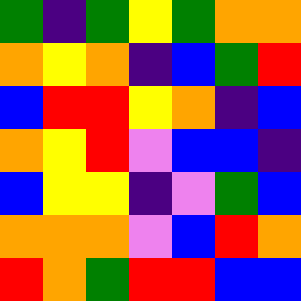[["green", "indigo", "green", "yellow", "green", "orange", "orange"], ["orange", "yellow", "orange", "indigo", "blue", "green", "red"], ["blue", "red", "red", "yellow", "orange", "indigo", "blue"], ["orange", "yellow", "red", "violet", "blue", "blue", "indigo"], ["blue", "yellow", "yellow", "indigo", "violet", "green", "blue"], ["orange", "orange", "orange", "violet", "blue", "red", "orange"], ["red", "orange", "green", "red", "red", "blue", "blue"]]